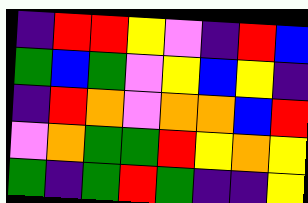[["indigo", "red", "red", "yellow", "violet", "indigo", "red", "blue"], ["green", "blue", "green", "violet", "yellow", "blue", "yellow", "indigo"], ["indigo", "red", "orange", "violet", "orange", "orange", "blue", "red"], ["violet", "orange", "green", "green", "red", "yellow", "orange", "yellow"], ["green", "indigo", "green", "red", "green", "indigo", "indigo", "yellow"]]